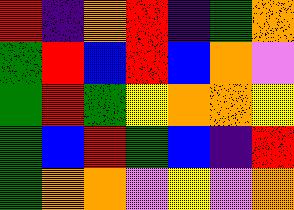[["red", "indigo", "orange", "red", "indigo", "green", "orange"], ["green", "red", "blue", "red", "blue", "orange", "violet"], ["green", "red", "green", "yellow", "orange", "orange", "yellow"], ["green", "blue", "red", "green", "blue", "indigo", "red"], ["green", "orange", "orange", "violet", "yellow", "violet", "orange"]]